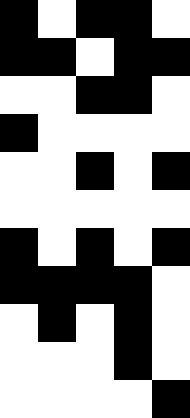[["black", "white", "black", "black", "white"], ["black", "black", "white", "black", "black"], ["white", "white", "black", "black", "white"], ["black", "white", "white", "white", "white"], ["white", "white", "black", "white", "black"], ["white", "white", "white", "white", "white"], ["black", "white", "black", "white", "black"], ["black", "black", "black", "black", "white"], ["white", "black", "white", "black", "white"], ["white", "white", "white", "black", "white"], ["white", "white", "white", "white", "black"]]